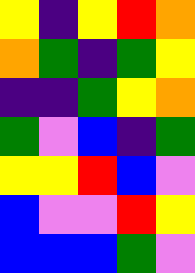[["yellow", "indigo", "yellow", "red", "orange"], ["orange", "green", "indigo", "green", "yellow"], ["indigo", "indigo", "green", "yellow", "orange"], ["green", "violet", "blue", "indigo", "green"], ["yellow", "yellow", "red", "blue", "violet"], ["blue", "violet", "violet", "red", "yellow"], ["blue", "blue", "blue", "green", "violet"]]